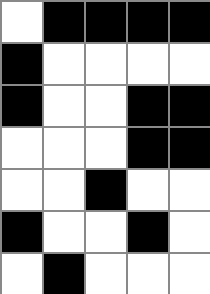[["white", "black", "black", "black", "black"], ["black", "white", "white", "white", "white"], ["black", "white", "white", "black", "black"], ["white", "white", "white", "black", "black"], ["white", "white", "black", "white", "white"], ["black", "white", "white", "black", "white"], ["white", "black", "white", "white", "white"]]